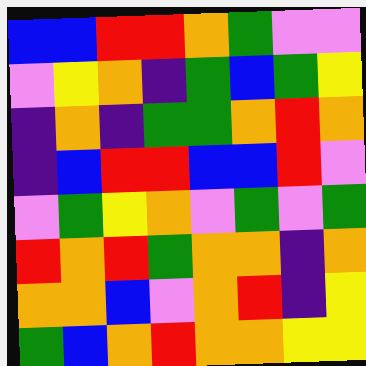[["blue", "blue", "red", "red", "orange", "green", "violet", "violet"], ["violet", "yellow", "orange", "indigo", "green", "blue", "green", "yellow"], ["indigo", "orange", "indigo", "green", "green", "orange", "red", "orange"], ["indigo", "blue", "red", "red", "blue", "blue", "red", "violet"], ["violet", "green", "yellow", "orange", "violet", "green", "violet", "green"], ["red", "orange", "red", "green", "orange", "orange", "indigo", "orange"], ["orange", "orange", "blue", "violet", "orange", "red", "indigo", "yellow"], ["green", "blue", "orange", "red", "orange", "orange", "yellow", "yellow"]]